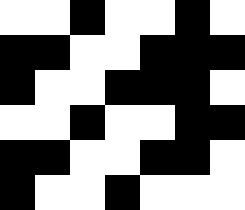[["white", "white", "black", "white", "white", "black", "white"], ["black", "black", "white", "white", "black", "black", "black"], ["black", "white", "white", "black", "black", "black", "white"], ["white", "white", "black", "white", "white", "black", "black"], ["black", "black", "white", "white", "black", "black", "white"], ["black", "white", "white", "black", "white", "white", "white"]]